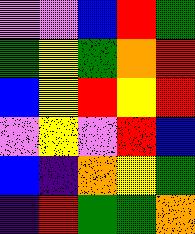[["violet", "violet", "blue", "red", "green"], ["green", "yellow", "green", "orange", "red"], ["blue", "yellow", "red", "yellow", "red"], ["violet", "yellow", "violet", "red", "blue"], ["blue", "indigo", "orange", "yellow", "green"], ["indigo", "red", "green", "green", "orange"]]